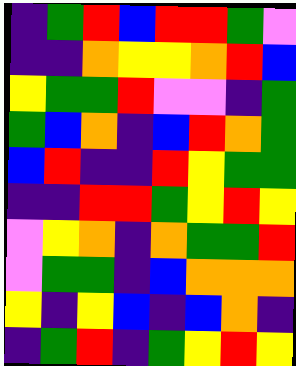[["indigo", "green", "red", "blue", "red", "red", "green", "violet"], ["indigo", "indigo", "orange", "yellow", "yellow", "orange", "red", "blue"], ["yellow", "green", "green", "red", "violet", "violet", "indigo", "green"], ["green", "blue", "orange", "indigo", "blue", "red", "orange", "green"], ["blue", "red", "indigo", "indigo", "red", "yellow", "green", "green"], ["indigo", "indigo", "red", "red", "green", "yellow", "red", "yellow"], ["violet", "yellow", "orange", "indigo", "orange", "green", "green", "red"], ["violet", "green", "green", "indigo", "blue", "orange", "orange", "orange"], ["yellow", "indigo", "yellow", "blue", "indigo", "blue", "orange", "indigo"], ["indigo", "green", "red", "indigo", "green", "yellow", "red", "yellow"]]